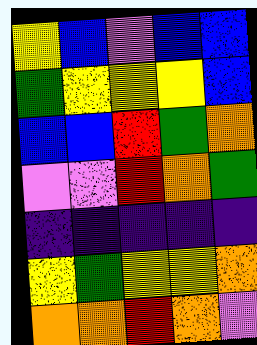[["yellow", "blue", "violet", "blue", "blue"], ["green", "yellow", "yellow", "yellow", "blue"], ["blue", "blue", "red", "green", "orange"], ["violet", "violet", "red", "orange", "green"], ["indigo", "indigo", "indigo", "indigo", "indigo"], ["yellow", "green", "yellow", "yellow", "orange"], ["orange", "orange", "red", "orange", "violet"]]